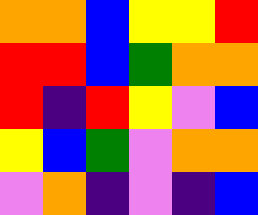[["orange", "orange", "blue", "yellow", "yellow", "red"], ["red", "red", "blue", "green", "orange", "orange"], ["red", "indigo", "red", "yellow", "violet", "blue"], ["yellow", "blue", "green", "violet", "orange", "orange"], ["violet", "orange", "indigo", "violet", "indigo", "blue"]]